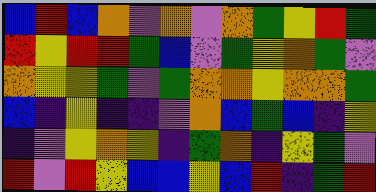[["blue", "red", "blue", "orange", "violet", "orange", "violet", "orange", "green", "yellow", "red", "green"], ["red", "yellow", "red", "red", "green", "blue", "violet", "green", "yellow", "orange", "green", "violet"], ["orange", "yellow", "yellow", "green", "violet", "green", "orange", "orange", "yellow", "orange", "orange", "green"], ["blue", "indigo", "yellow", "indigo", "indigo", "violet", "orange", "blue", "green", "blue", "indigo", "yellow"], ["indigo", "violet", "yellow", "orange", "yellow", "indigo", "green", "orange", "indigo", "yellow", "green", "violet"], ["red", "violet", "red", "yellow", "blue", "blue", "yellow", "blue", "red", "indigo", "green", "red"]]